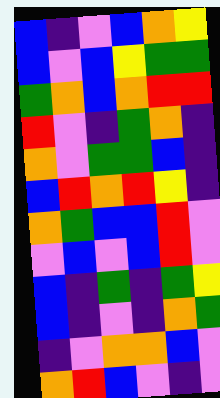[["blue", "indigo", "violet", "blue", "orange", "yellow"], ["blue", "violet", "blue", "yellow", "green", "green"], ["green", "orange", "blue", "orange", "red", "red"], ["red", "violet", "indigo", "green", "orange", "indigo"], ["orange", "violet", "green", "green", "blue", "indigo"], ["blue", "red", "orange", "red", "yellow", "indigo"], ["orange", "green", "blue", "blue", "red", "violet"], ["violet", "blue", "violet", "blue", "red", "violet"], ["blue", "indigo", "green", "indigo", "green", "yellow"], ["blue", "indigo", "violet", "indigo", "orange", "green"], ["indigo", "violet", "orange", "orange", "blue", "violet"], ["orange", "red", "blue", "violet", "indigo", "violet"]]